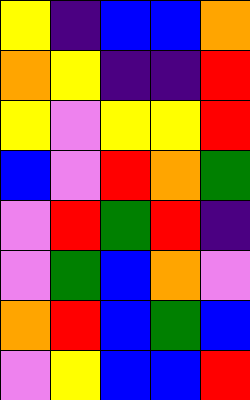[["yellow", "indigo", "blue", "blue", "orange"], ["orange", "yellow", "indigo", "indigo", "red"], ["yellow", "violet", "yellow", "yellow", "red"], ["blue", "violet", "red", "orange", "green"], ["violet", "red", "green", "red", "indigo"], ["violet", "green", "blue", "orange", "violet"], ["orange", "red", "blue", "green", "blue"], ["violet", "yellow", "blue", "blue", "red"]]